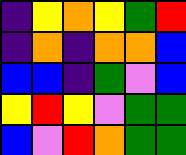[["indigo", "yellow", "orange", "yellow", "green", "red"], ["indigo", "orange", "indigo", "orange", "orange", "blue"], ["blue", "blue", "indigo", "green", "violet", "blue"], ["yellow", "red", "yellow", "violet", "green", "green"], ["blue", "violet", "red", "orange", "green", "green"]]